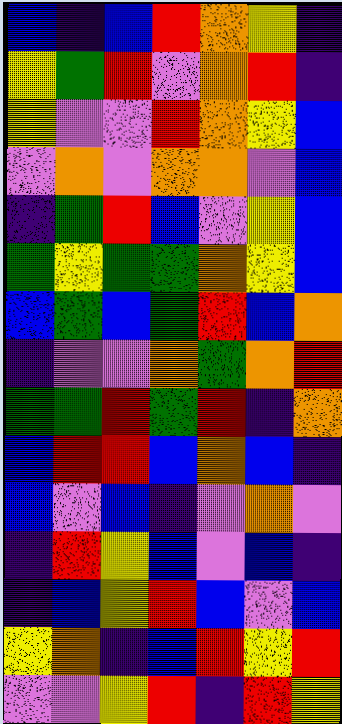[["blue", "indigo", "blue", "red", "orange", "yellow", "indigo"], ["yellow", "green", "red", "violet", "orange", "red", "indigo"], ["yellow", "violet", "violet", "red", "orange", "yellow", "blue"], ["violet", "orange", "violet", "orange", "orange", "violet", "blue"], ["indigo", "green", "red", "blue", "violet", "yellow", "blue"], ["green", "yellow", "green", "green", "orange", "yellow", "blue"], ["blue", "green", "blue", "green", "red", "blue", "orange"], ["indigo", "violet", "violet", "orange", "green", "orange", "red"], ["green", "green", "red", "green", "red", "indigo", "orange"], ["blue", "red", "red", "blue", "orange", "blue", "indigo"], ["blue", "violet", "blue", "indigo", "violet", "orange", "violet"], ["indigo", "red", "yellow", "blue", "violet", "blue", "indigo"], ["indigo", "blue", "yellow", "red", "blue", "violet", "blue"], ["yellow", "orange", "indigo", "blue", "red", "yellow", "red"], ["violet", "violet", "yellow", "red", "indigo", "red", "yellow"]]